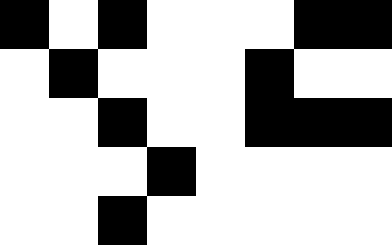[["black", "white", "black", "white", "white", "white", "black", "black"], ["white", "black", "white", "white", "white", "black", "white", "white"], ["white", "white", "black", "white", "white", "black", "black", "black"], ["white", "white", "white", "black", "white", "white", "white", "white"], ["white", "white", "black", "white", "white", "white", "white", "white"]]